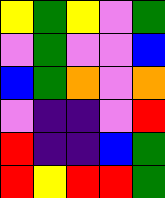[["yellow", "green", "yellow", "violet", "green"], ["violet", "green", "violet", "violet", "blue"], ["blue", "green", "orange", "violet", "orange"], ["violet", "indigo", "indigo", "violet", "red"], ["red", "indigo", "indigo", "blue", "green"], ["red", "yellow", "red", "red", "green"]]